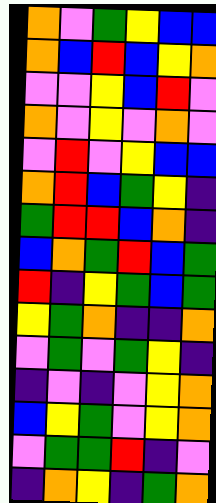[["orange", "violet", "green", "yellow", "blue", "blue"], ["orange", "blue", "red", "blue", "yellow", "orange"], ["violet", "violet", "yellow", "blue", "red", "violet"], ["orange", "violet", "yellow", "violet", "orange", "violet"], ["violet", "red", "violet", "yellow", "blue", "blue"], ["orange", "red", "blue", "green", "yellow", "indigo"], ["green", "red", "red", "blue", "orange", "indigo"], ["blue", "orange", "green", "red", "blue", "green"], ["red", "indigo", "yellow", "green", "blue", "green"], ["yellow", "green", "orange", "indigo", "indigo", "orange"], ["violet", "green", "violet", "green", "yellow", "indigo"], ["indigo", "violet", "indigo", "violet", "yellow", "orange"], ["blue", "yellow", "green", "violet", "yellow", "orange"], ["violet", "green", "green", "red", "indigo", "violet"], ["indigo", "orange", "yellow", "indigo", "green", "orange"]]